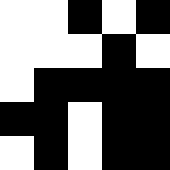[["white", "white", "black", "white", "black"], ["white", "white", "white", "black", "white"], ["white", "black", "black", "black", "black"], ["black", "black", "white", "black", "black"], ["white", "black", "white", "black", "black"]]